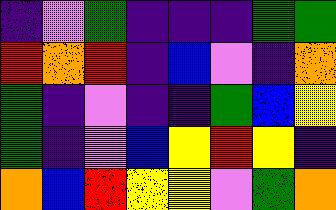[["indigo", "violet", "green", "indigo", "indigo", "indigo", "green", "green"], ["red", "orange", "red", "indigo", "blue", "violet", "indigo", "orange"], ["green", "indigo", "violet", "indigo", "indigo", "green", "blue", "yellow"], ["green", "indigo", "violet", "blue", "yellow", "red", "yellow", "indigo"], ["orange", "blue", "red", "yellow", "yellow", "violet", "green", "orange"]]